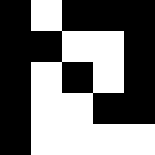[["black", "white", "black", "black", "black"], ["black", "black", "white", "white", "black"], ["black", "white", "black", "white", "black"], ["black", "white", "white", "black", "black"], ["black", "white", "white", "white", "white"]]